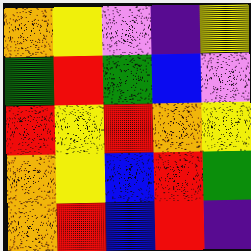[["orange", "yellow", "violet", "indigo", "yellow"], ["green", "red", "green", "blue", "violet"], ["red", "yellow", "red", "orange", "yellow"], ["orange", "yellow", "blue", "red", "green"], ["orange", "red", "blue", "red", "indigo"]]